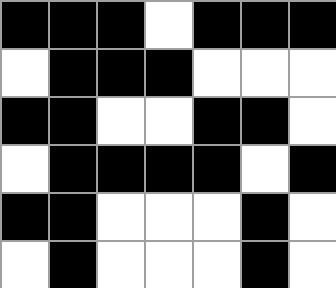[["black", "black", "black", "white", "black", "black", "black"], ["white", "black", "black", "black", "white", "white", "white"], ["black", "black", "white", "white", "black", "black", "white"], ["white", "black", "black", "black", "black", "white", "black"], ["black", "black", "white", "white", "white", "black", "white"], ["white", "black", "white", "white", "white", "black", "white"]]